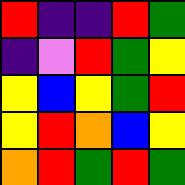[["red", "indigo", "indigo", "red", "green"], ["indigo", "violet", "red", "green", "yellow"], ["yellow", "blue", "yellow", "green", "red"], ["yellow", "red", "orange", "blue", "yellow"], ["orange", "red", "green", "red", "green"]]